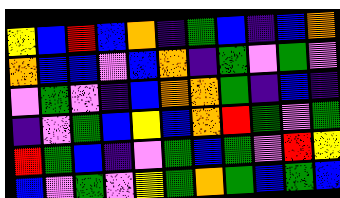[["yellow", "blue", "red", "blue", "orange", "indigo", "green", "blue", "indigo", "blue", "orange"], ["orange", "blue", "blue", "violet", "blue", "orange", "indigo", "green", "violet", "green", "violet"], ["violet", "green", "violet", "indigo", "blue", "orange", "orange", "green", "indigo", "blue", "indigo"], ["indigo", "violet", "green", "blue", "yellow", "blue", "orange", "red", "green", "violet", "green"], ["red", "green", "blue", "indigo", "violet", "green", "blue", "green", "violet", "red", "yellow"], ["blue", "violet", "green", "violet", "yellow", "green", "orange", "green", "blue", "green", "blue"]]